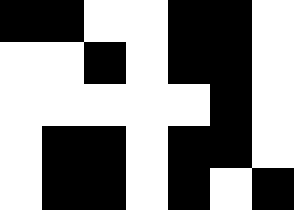[["black", "black", "white", "white", "black", "black", "white"], ["white", "white", "black", "white", "black", "black", "white"], ["white", "white", "white", "white", "white", "black", "white"], ["white", "black", "black", "white", "black", "black", "white"], ["white", "black", "black", "white", "black", "white", "black"]]